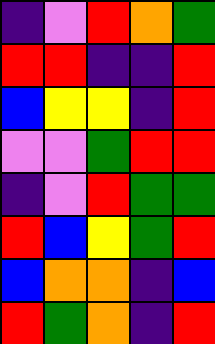[["indigo", "violet", "red", "orange", "green"], ["red", "red", "indigo", "indigo", "red"], ["blue", "yellow", "yellow", "indigo", "red"], ["violet", "violet", "green", "red", "red"], ["indigo", "violet", "red", "green", "green"], ["red", "blue", "yellow", "green", "red"], ["blue", "orange", "orange", "indigo", "blue"], ["red", "green", "orange", "indigo", "red"]]